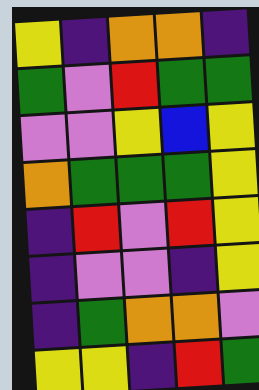[["yellow", "indigo", "orange", "orange", "indigo"], ["green", "violet", "red", "green", "green"], ["violet", "violet", "yellow", "blue", "yellow"], ["orange", "green", "green", "green", "yellow"], ["indigo", "red", "violet", "red", "yellow"], ["indigo", "violet", "violet", "indigo", "yellow"], ["indigo", "green", "orange", "orange", "violet"], ["yellow", "yellow", "indigo", "red", "green"]]